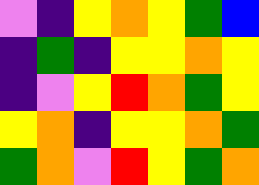[["violet", "indigo", "yellow", "orange", "yellow", "green", "blue"], ["indigo", "green", "indigo", "yellow", "yellow", "orange", "yellow"], ["indigo", "violet", "yellow", "red", "orange", "green", "yellow"], ["yellow", "orange", "indigo", "yellow", "yellow", "orange", "green"], ["green", "orange", "violet", "red", "yellow", "green", "orange"]]